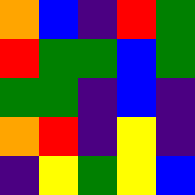[["orange", "blue", "indigo", "red", "green"], ["red", "green", "green", "blue", "green"], ["green", "green", "indigo", "blue", "indigo"], ["orange", "red", "indigo", "yellow", "indigo"], ["indigo", "yellow", "green", "yellow", "blue"]]